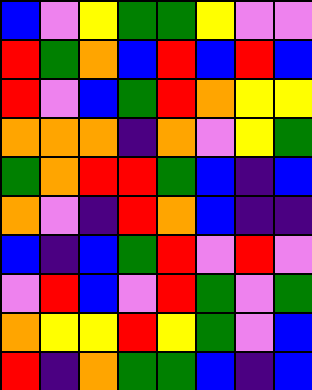[["blue", "violet", "yellow", "green", "green", "yellow", "violet", "violet"], ["red", "green", "orange", "blue", "red", "blue", "red", "blue"], ["red", "violet", "blue", "green", "red", "orange", "yellow", "yellow"], ["orange", "orange", "orange", "indigo", "orange", "violet", "yellow", "green"], ["green", "orange", "red", "red", "green", "blue", "indigo", "blue"], ["orange", "violet", "indigo", "red", "orange", "blue", "indigo", "indigo"], ["blue", "indigo", "blue", "green", "red", "violet", "red", "violet"], ["violet", "red", "blue", "violet", "red", "green", "violet", "green"], ["orange", "yellow", "yellow", "red", "yellow", "green", "violet", "blue"], ["red", "indigo", "orange", "green", "green", "blue", "indigo", "blue"]]